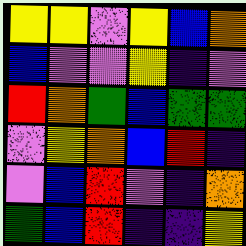[["yellow", "yellow", "violet", "yellow", "blue", "orange"], ["blue", "violet", "violet", "yellow", "indigo", "violet"], ["red", "orange", "green", "blue", "green", "green"], ["violet", "yellow", "orange", "blue", "red", "indigo"], ["violet", "blue", "red", "violet", "indigo", "orange"], ["green", "blue", "red", "indigo", "indigo", "yellow"]]